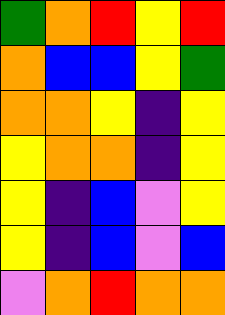[["green", "orange", "red", "yellow", "red"], ["orange", "blue", "blue", "yellow", "green"], ["orange", "orange", "yellow", "indigo", "yellow"], ["yellow", "orange", "orange", "indigo", "yellow"], ["yellow", "indigo", "blue", "violet", "yellow"], ["yellow", "indigo", "blue", "violet", "blue"], ["violet", "orange", "red", "orange", "orange"]]